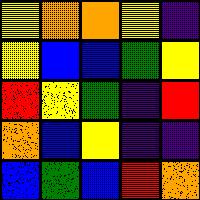[["yellow", "orange", "orange", "yellow", "indigo"], ["yellow", "blue", "blue", "green", "yellow"], ["red", "yellow", "green", "indigo", "red"], ["orange", "blue", "yellow", "indigo", "indigo"], ["blue", "green", "blue", "red", "orange"]]